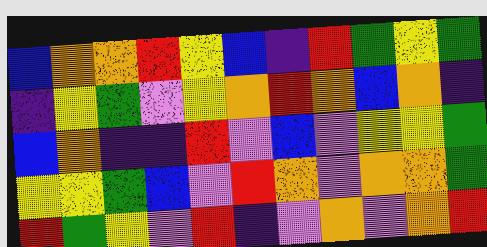[["blue", "orange", "orange", "red", "yellow", "blue", "indigo", "red", "green", "yellow", "green"], ["indigo", "yellow", "green", "violet", "yellow", "orange", "red", "orange", "blue", "orange", "indigo"], ["blue", "orange", "indigo", "indigo", "red", "violet", "blue", "violet", "yellow", "yellow", "green"], ["yellow", "yellow", "green", "blue", "violet", "red", "orange", "violet", "orange", "orange", "green"], ["red", "green", "yellow", "violet", "red", "indigo", "violet", "orange", "violet", "orange", "red"]]